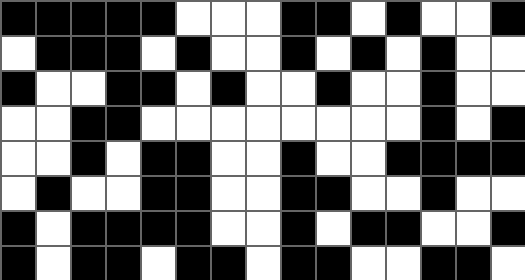[["black", "black", "black", "black", "black", "white", "white", "white", "black", "black", "white", "black", "white", "white", "black"], ["white", "black", "black", "black", "white", "black", "white", "white", "black", "white", "black", "white", "black", "white", "white"], ["black", "white", "white", "black", "black", "white", "black", "white", "white", "black", "white", "white", "black", "white", "white"], ["white", "white", "black", "black", "white", "white", "white", "white", "white", "white", "white", "white", "black", "white", "black"], ["white", "white", "black", "white", "black", "black", "white", "white", "black", "white", "white", "black", "black", "black", "black"], ["white", "black", "white", "white", "black", "black", "white", "white", "black", "black", "white", "white", "black", "white", "white"], ["black", "white", "black", "black", "black", "black", "white", "white", "black", "white", "black", "black", "white", "white", "black"], ["black", "white", "black", "black", "white", "black", "black", "white", "black", "black", "white", "white", "black", "black", "white"]]